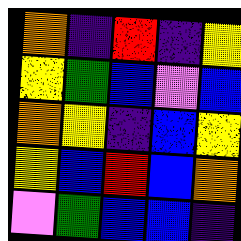[["orange", "indigo", "red", "indigo", "yellow"], ["yellow", "green", "blue", "violet", "blue"], ["orange", "yellow", "indigo", "blue", "yellow"], ["yellow", "blue", "red", "blue", "orange"], ["violet", "green", "blue", "blue", "indigo"]]